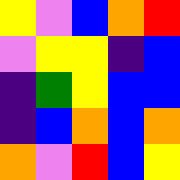[["yellow", "violet", "blue", "orange", "red"], ["violet", "yellow", "yellow", "indigo", "blue"], ["indigo", "green", "yellow", "blue", "blue"], ["indigo", "blue", "orange", "blue", "orange"], ["orange", "violet", "red", "blue", "yellow"]]